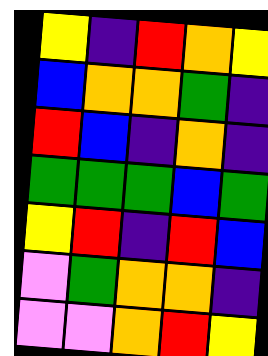[["yellow", "indigo", "red", "orange", "yellow"], ["blue", "orange", "orange", "green", "indigo"], ["red", "blue", "indigo", "orange", "indigo"], ["green", "green", "green", "blue", "green"], ["yellow", "red", "indigo", "red", "blue"], ["violet", "green", "orange", "orange", "indigo"], ["violet", "violet", "orange", "red", "yellow"]]